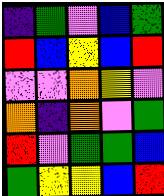[["indigo", "green", "violet", "blue", "green"], ["red", "blue", "yellow", "blue", "red"], ["violet", "violet", "orange", "yellow", "violet"], ["orange", "indigo", "orange", "violet", "green"], ["red", "violet", "green", "green", "blue"], ["green", "yellow", "yellow", "blue", "red"]]